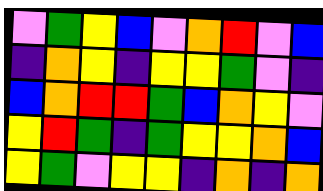[["violet", "green", "yellow", "blue", "violet", "orange", "red", "violet", "blue"], ["indigo", "orange", "yellow", "indigo", "yellow", "yellow", "green", "violet", "indigo"], ["blue", "orange", "red", "red", "green", "blue", "orange", "yellow", "violet"], ["yellow", "red", "green", "indigo", "green", "yellow", "yellow", "orange", "blue"], ["yellow", "green", "violet", "yellow", "yellow", "indigo", "orange", "indigo", "orange"]]